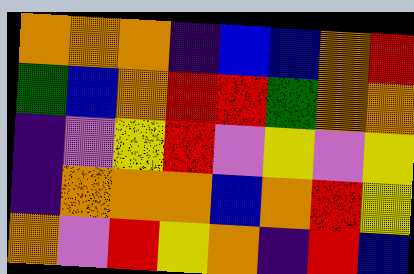[["orange", "orange", "orange", "indigo", "blue", "blue", "orange", "red"], ["green", "blue", "orange", "red", "red", "green", "orange", "orange"], ["indigo", "violet", "yellow", "red", "violet", "yellow", "violet", "yellow"], ["indigo", "orange", "orange", "orange", "blue", "orange", "red", "yellow"], ["orange", "violet", "red", "yellow", "orange", "indigo", "red", "blue"]]